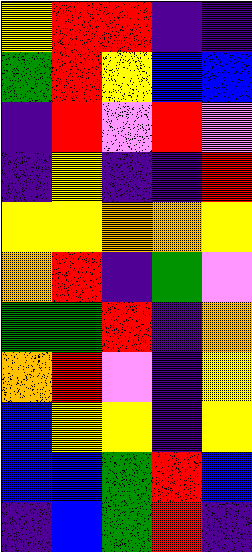[["yellow", "red", "red", "indigo", "indigo"], ["green", "red", "yellow", "blue", "blue"], ["indigo", "red", "violet", "red", "violet"], ["indigo", "yellow", "indigo", "indigo", "red"], ["yellow", "yellow", "orange", "orange", "yellow"], ["orange", "red", "indigo", "green", "violet"], ["green", "green", "red", "indigo", "orange"], ["orange", "red", "violet", "indigo", "yellow"], ["blue", "yellow", "yellow", "indigo", "yellow"], ["blue", "blue", "green", "red", "blue"], ["indigo", "blue", "green", "red", "indigo"]]